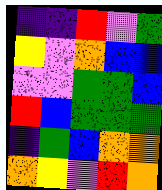[["indigo", "indigo", "red", "violet", "green"], ["yellow", "violet", "orange", "blue", "blue"], ["violet", "violet", "green", "green", "blue"], ["red", "blue", "green", "green", "green"], ["indigo", "green", "blue", "orange", "orange"], ["orange", "yellow", "violet", "red", "orange"]]